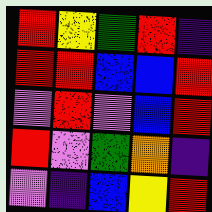[["red", "yellow", "green", "red", "indigo"], ["red", "red", "blue", "blue", "red"], ["violet", "red", "violet", "blue", "red"], ["red", "violet", "green", "orange", "indigo"], ["violet", "indigo", "blue", "yellow", "red"]]